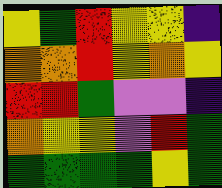[["yellow", "green", "red", "yellow", "yellow", "indigo"], ["orange", "orange", "red", "yellow", "orange", "yellow"], ["red", "red", "green", "violet", "violet", "indigo"], ["orange", "yellow", "yellow", "violet", "red", "green"], ["green", "green", "green", "green", "yellow", "green"]]